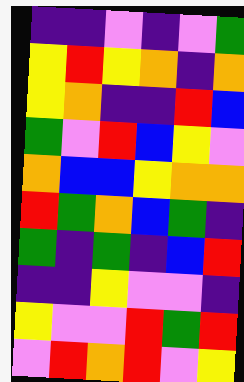[["indigo", "indigo", "violet", "indigo", "violet", "green"], ["yellow", "red", "yellow", "orange", "indigo", "orange"], ["yellow", "orange", "indigo", "indigo", "red", "blue"], ["green", "violet", "red", "blue", "yellow", "violet"], ["orange", "blue", "blue", "yellow", "orange", "orange"], ["red", "green", "orange", "blue", "green", "indigo"], ["green", "indigo", "green", "indigo", "blue", "red"], ["indigo", "indigo", "yellow", "violet", "violet", "indigo"], ["yellow", "violet", "violet", "red", "green", "red"], ["violet", "red", "orange", "red", "violet", "yellow"]]